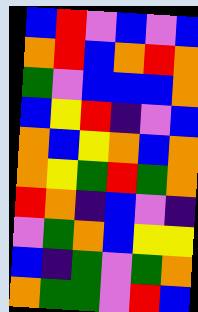[["blue", "red", "violet", "blue", "violet", "blue"], ["orange", "red", "blue", "orange", "red", "orange"], ["green", "violet", "blue", "blue", "blue", "orange"], ["blue", "yellow", "red", "indigo", "violet", "blue"], ["orange", "blue", "yellow", "orange", "blue", "orange"], ["orange", "yellow", "green", "red", "green", "orange"], ["red", "orange", "indigo", "blue", "violet", "indigo"], ["violet", "green", "orange", "blue", "yellow", "yellow"], ["blue", "indigo", "green", "violet", "green", "orange"], ["orange", "green", "green", "violet", "red", "blue"]]